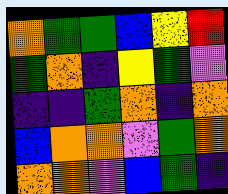[["orange", "green", "green", "blue", "yellow", "red"], ["green", "orange", "indigo", "yellow", "green", "violet"], ["indigo", "indigo", "green", "orange", "indigo", "orange"], ["blue", "orange", "orange", "violet", "green", "orange"], ["orange", "orange", "violet", "blue", "green", "indigo"]]